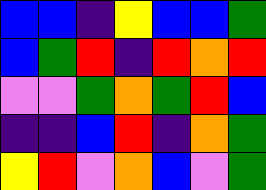[["blue", "blue", "indigo", "yellow", "blue", "blue", "green"], ["blue", "green", "red", "indigo", "red", "orange", "red"], ["violet", "violet", "green", "orange", "green", "red", "blue"], ["indigo", "indigo", "blue", "red", "indigo", "orange", "green"], ["yellow", "red", "violet", "orange", "blue", "violet", "green"]]